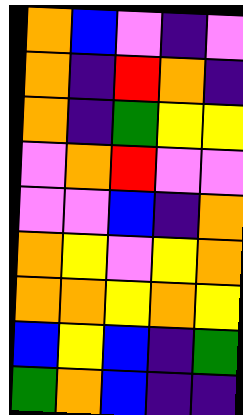[["orange", "blue", "violet", "indigo", "violet"], ["orange", "indigo", "red", "orange", "indigo"], ["orange", "indigo", "green", "yellow", "yellow"], ["violet", "orange", "red", "violet", "violet"], ["violet", "violet", "blue", "indigo", "orange"], ["orange", "yellow", "violet", "yellow", "orange"], ["orange", "orange", "yellow", "orange", "yellow"], ["blue", "yellow", "blue", "indigo", "green"], ["green", "orange", "blue", "indigo", "indigo"]]